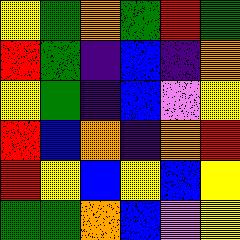[["yellow", "green", "orange", "green", "red", "green"], ["red", "green", "indigo", "blue", "indigo", "orange"], ["yellow", "green", "indigo", "blue", "violet", "yellow"], ["red", "blue", "orange", "indigo", "orange", "red"], ["red", "yellow", "blue", "yellow", "blue", "yellow"], ["green", "green", "orange", "blue", "violet", "yellow"]]